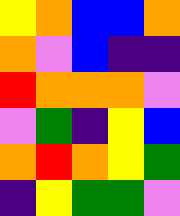[["yellow", "orange", "blue", "blue", "orange"], ["orange", "violet", "blue", "indigo", "indigo"], ["red", "orange", "orange", "orange", "violet"], ["violet", "green", "indigo", "yellow", "blue"], ["orange", "red", "orange", "yellow", "green"], ["indigo", "yellow", "green", "green", "violet"]]